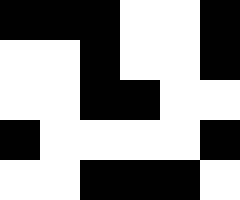[["black", "black", "black", "white", "white", "black"], ["white", "white", "black", "white", "white", "black"], ["white", "white", "black", "black", "white", "white"], ["black", "white", "white", "white", "white", "black"], ["white", "white", "black", "black", "black", "white"]]